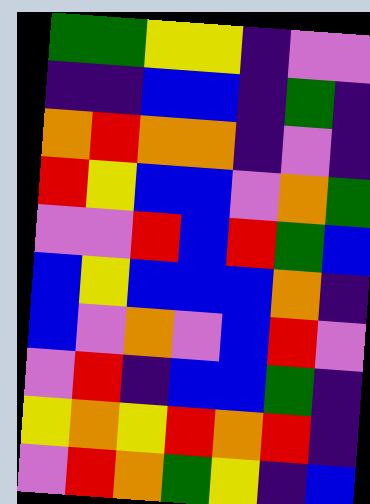[["green", "green", "yellow", "yellow", "indigo", "violet", "violet"], ["indigo", "indigo", "blue", "blue", "indigo", "green", "indigo"], ["orange", "red", "orange", "orange", "indigo", "violet", "indigo"], ["red", "yellow", "blue", "blue", "violet", "orange", "green"], ["violet", "violet", "red", "blue", "red", "green", "blue"], ["blue", "yellow", "blue", "blue", "blue", "orange", "indigo"], ["blue", "violet", "orange", "violet", "blue", "red", "violet"], ["violet", "red", "indigo", "blue", "blue", "green", "indigo"], ["yellow", "orange", "yellow", "red", "orange", "red", "indigo"], ["violet", "red", "orange", "green", "yellow", "indigo", "blue"]]